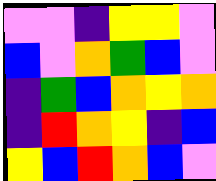[["violet", "violet", "indigo", "yellow", "yellow", "violet"], ["blue", "violet", "orange", "green", "blue", "violet"], ["indigo", "green", "blue", "orange", "yellow", "orange"], ["indigo", "red", "orange", "yellow", "indigo", "blue"], ["yellow", "blue", "red", "orange", "blue", "violet"]]